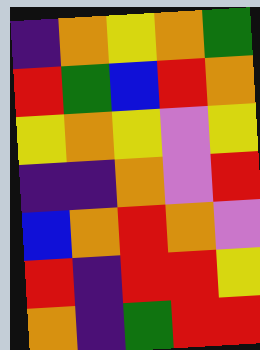[["indigo", "orange", "yellow", "orange", "green"], ["red", "green", "blue", "red", "orange"], ["yellow", "orange", "yellow", "violet", "yellow"], ["indigo", "indigo", "orange", "violet", "red"], ["blue", "orange", "red", "orange", "violet"], ["red", "indigo", "red", "red", "yellow"], ["orange", "indigo", "green", "red", "red"]]